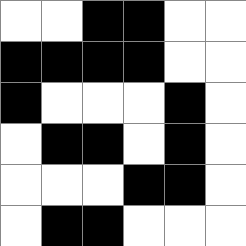[["white", "white", "black", "black", "white", "white"], ["black", "black", "black", "black", "white", "white"], ["black", "white", "white", "white", "black", "white"], ["white", "black", "black", "white", "black", "white"], ["white", "white", "white", "black", "black", "white"], ["white", "black", "black", "white", "white", "white"]]